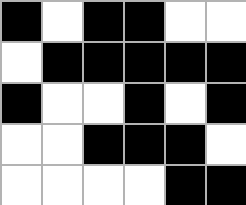[["black", "white", "black", "black", "white", "white"], ["white", "black", "black", "black", "black", "black"], ["black", "white", "white", "black", "white", "black"], ["white", "white", "black", "black", "black", "white"], ["white", "white", "white", "white", "black", "black"]]